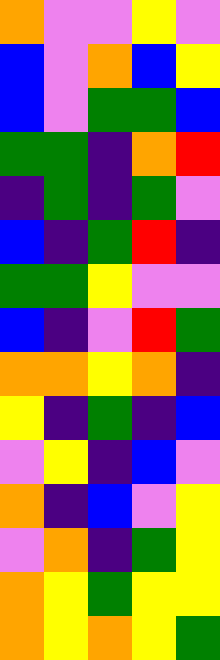[["orange", "violet", "violet", "yellow", "violet"], ["blue", "violet", "orange", "blue", "yellow"], ["blue", "violet", "green", "green", "blue"], ["green", "green", "indigo", "orange", "red"], ["indigo", "green", "indigo", "green", "violet"], ["blue", "indigo", "green", "red", "indigo"], ["green", "green", "yellow", "violet", "violet"], ["blue", "indigo", "violet", "red", "green"], ["orange", "orange", "yellow", "orange", "indigo"], ["yellow", "indigo", "green", "indigo", "blue"], ["violet", "yellow", "indigo", "blue", "violet"], ["orange", "indigo", "blue", "violet", "yellow"], ["violet", "orange", "indigo", "green", "yellow"], ["orange", "yellow", "green", "yellow", "yellow"], ["orange", "yellow", "orange", "yellow", "green"]]